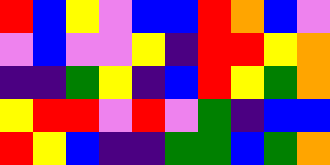[["red", "blue", "yellow", "violet", "blue", "blue", "red", "orange", "blue", "violet"], ["violet", "blue", "violet", "violet", "yellow", "indigo", "red", "red", "yellow", "orange"], ["indigo", "indigo", "green", "yellow", "indigo", "blue", "red", "yellow", "green", "orange"], ["yellow", "red", "red", "violet", "red", "violet", "green", "indigo", "blue", "blue"], ["red", "yellow", "blue", "indigo", "indigo", "green", "green", "blue", "green", "orange"]]